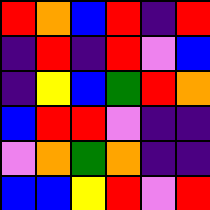[["red", "orange", "blue", "red", "indigo", "red"], ["indigo", "red", "indigo", "red", "violet", "blue"], ["indigo", "yellow", "blue", "green", "red", "orange"], ["blue", "red", "red", "violet", "indigo", "indigo"], ["violet", "orange", "green", "orange", "indigo", "indigo"], ["blue", "blue", "yellow", "red", "violet", "red"]]